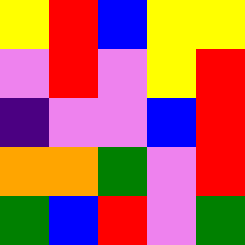[["yellow", "red", "blue", "yellow", "yellow"], ["violet", "red", "violet", "yellow", "red"], ["indigo", "violet", "violet", "blue", "red"], ["orange", "orange", "green", "violet", "red"], ["green", "blue", "red", "violet", "green"]]